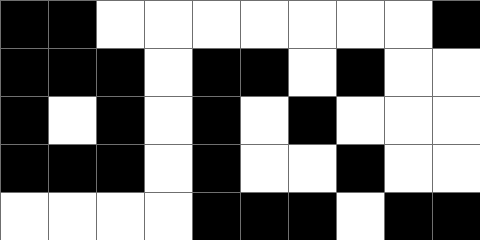[["black", "black", "white", "white", "white", "white", "white", "white", "white", "black"], ["black", "black", "black", "white", "black", "black", "white", "black", "white", "white"], ["black", "white", "black", "white", "black", "white", "black", "white", "white", "white"], ["black", "black", "black", "white", "black", "white", "white", "black", "white", "white"], ["white", "white", "white", "white", "black", "black", "black", "white", "black", "black"]]